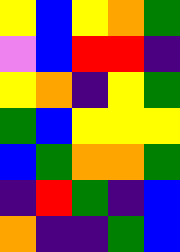[["yellow", "blue", "yellow", "orange", "green"], ["violet", "blue", "red", "red", "indigo"], ["yellow", "orange", "indigo", "yellow", "green"], ["green", "blue", "yellow", "yellow", "yellow"], ["blue", "green", "orange", "orange", "green"], ["indigo", "red", "green", "indigo", "blue"], ["orange", "indigo", "indigo", "green", "blue"]]